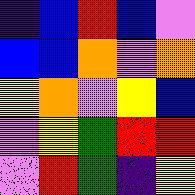[["indigo", "blue", "red", "blue", "violet"], ["blue", "blue", "orange", "violet", "orange"], ["yellow", "orange", "violet", "yellow", "blue"], ["violet", "yellow", "green", "red", "red"], ["violet", "red", "green", "indigo", "yellow"]]